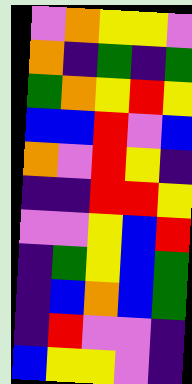[["violet", "orange", "yellow", "yellow", "violet"], ["orange", "indigo", "green", "indigo", "green"], ["green", "orange", "yellow", "red", "yellow"], ["blue", "blue", "red", "violet", "blue"], ["orange", "violet", "red", "yellow", "indigo"], ["indigo", "indigo", "red", "red", "yellow"], ["violet", "violet", "yellow", "blue", "red"], ["indigo", "green", "yellow", "blue", "green"], ["indigo", "blue", "orange", "blue", "green"], ["indigo", "red", "violet", "violet", "indigo"], ["blue", "yellow", "yellow", "violet", "indigo"]]